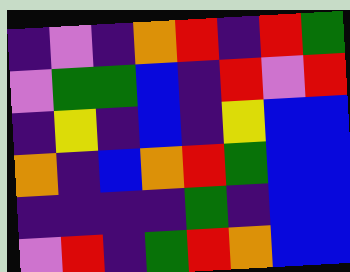[["indigo", "violet", "indigo", "orange", "red", "indigo", "red", "green"], ["violet", "green", "green", "blue", "indigo", "red", "violet", "red"], ["indigo", "yellow", "indigo", "blue", "indigo", "yellow", "blue", "blue"], ["orange", "indigo", "blue", "orange", "red", "green", "blue", "blue"], ["indigo", "indigo", "indigo", "indigo", "green", "indigo", "blue", "blue"], ["violet", "red", "indigo", "green", "red", "orange", "blue", "blue"]]